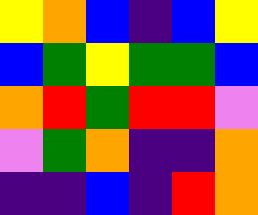[["yellow", "orange", "blue", "indigo", "blue", "yellow"], ["blue", "green", "yellow", "green", "green", "blue"], ["orange", "red", "green", "red", "red", "violet"], ["violet", "green", "orange", "indigo", "indigo", "orange"], ["indigo", "indigo", "blue", "indigo", "red", "orange"]]